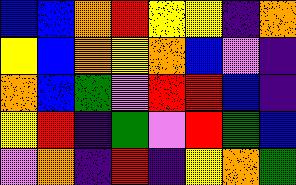[["blue", "blue", "orange", "red", "yellow", "yellow", "indigo", "orange"], ["yellow", "blue", "orange", "yellow", "orange", "blue", "violet", "indigo"], ["orange", "blue", "green", "violet", "red", "red", "blue", "indigo"], ["yellow", "red", "indigo", "green", "violet", "red", "green", "blue"], ["violet", "orange", "indigo", "red", "indigo", "yellow", "orange", "green"]]